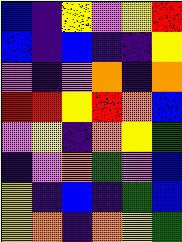[["blue", "indigo", "yellow", "violet", "yellow", "red"], ["blue", "indigo", "blue", "indigo", "indigo", "yellow"], ["violet", "indigo", "violet", "orange", "indigo", "orange"], ["red", "red", "yellow", "red", "orange", "blue"], ["violet", "yellow", "indigo", "orange", "yellow", "green"], ["indigo", "violet", "orange", "green", "violet", "blue"], ["yellow", "indigo", "blue", "indigo", "green", "blue"], ["yellow", "orange", "indigo", "orange", "yellow", "green"]]